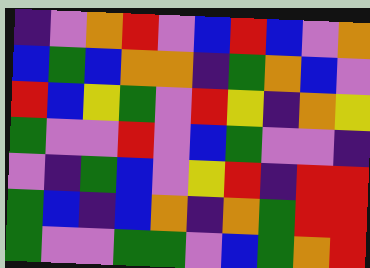[["indigo", "violet", "orange", "red", "violet", "blue", "red", "blue", "violet", "orange"], ["blue", "green", "blue", "orange", "orange", "indigo", "green", "orange", "blue", "violet"], ["red", "blue", "yellow", "green", "violet", "red", "yellow", "indigo", "orange", "yellow"], ["green", "violet", "violet", "red", "violet", "blue", "green", "violet", "violet", "indigo"], ["violet", "indigo", "green", "blue", "violet", "yellow", "red", "indigo", "red", "red"], ["green", "blue", "indigo", "blue", "orange", "indigo", "orange", "green", "red", "red"], ["green", "violet", "violet", "green", "green", "violet", "blue", "green", "orange", "red"]]